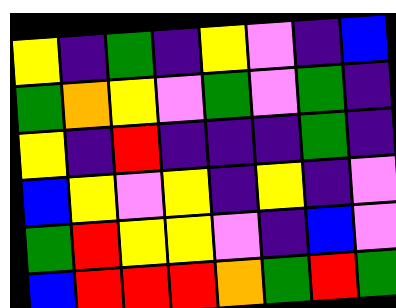[["yellow", "indigo", "green", "indigo", "yellow", "violet", "indigo", "blue"], ["green", "orange", "yellow", "violet", "green", "violet", "green", "indigo"], ["yellow", "indigo", "red", "indigo", "indigo", "indigo", "green", "indigo"], ["blue", "yellow", "violet", "yellow", "indigo", "yellow", "indigo", "violet"], ["green", "red", "yellow", "yellow", "violet", "indigo", "blue", "violet"], ["blue", "red", "red", "red", "orange", "green", "red", "green"]]